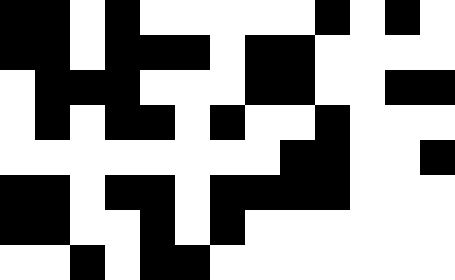[["black", "black", "white", "black", "white", "white", "white", "white", "white", "black", "white", "black", "white"], ["black", "black", "white", "black", "black", "black", "white", "black", "black", "white", "white", "white", "white"], ["white", "black", "black", "black", "white", "white", "white", "black", "black", "white", "white", "black", "black"], ["white", "black", "white", "black", "black", "white", "black", "white", "white", "black", "white", "white", "white"], ["white", "white", "white", "white", "white", "white", "white", "white", "black", "black", "white", "white", "black"], ["black", "black", "white", "black", "black", "white", "black", "black", "black", "black", "white", "white", "white"], ["black", "black", "white", "white", "black", "white", "black", "white", "white", "white", "white", "white", "white"], ["white", "white", "black", "white", "black", "black", "white", "white", "white", "white", "white", "white", "white"]]